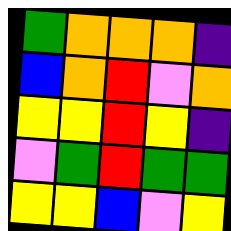[["green", "orange", "orange", "orange", "indigo"], ["blue", "orange", "red", "violet", "orange"], ["yellow", "yellow", "red", "yellow", "indigo"], ["violet", "green", "red", "green", "green"], ["yellow", "yellow", "blue", "violet", "yellow"]]